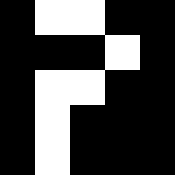[["black", "white", "white", "black", "black"], ["black", "black", "black", "white", "black"], ["black", "white", "white", "black", "black"], ["black", "white", "black", "black", "black"], ["black", "white", "black", "black", "black"]]